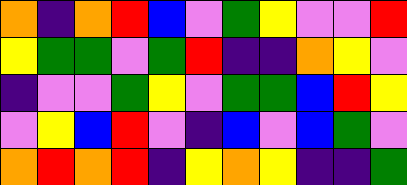[["orange", "indigo", "orange", "red", "blue", "violet", "green", "yellow", "violet", "violet", "red"], ["yellow", "green", "green", "violet", "green", "red", "indigo", "indigo", "orange", "yellow", "violet"], ["indigo", "violet", "violet", "green", "yellow", "violet", "green", "green", "blue", "red", "yellow"], ["violet", "yellow", "blue", "red", "violet", "indigo", "blue", "violet", "blue", "green", "violet"], ["orange", "red", "orange", "red", "indigo", "yellow", "orange", "yellow", "indigo", "indigo", "green"]]